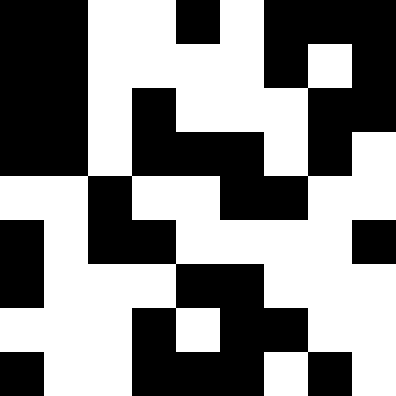[["black", "black", "white", "white", "black", "white", "black", "black", "black"], ["black", "black", "white", "white", "white", "white", "black", "white", "black"], ["black", "black", "white", "black", "white", "white", "white", "black", "black"], ["black", "black", "white", "black", "black", "black", "white", "black", "white"], ["white", "white", "black", "white", "white", "black", "black", "white", "white"], ["black", "white", "black", "black", "white", "white", "white", "white", "black"], ["black", "white", "white", "white", "black", "black", "white", "white", "white"], ["white", "white", "white", "black", "white", "black", "black", "white", "white"], ["black", "white", "white", "black", "black", "black", "white", "black", "white"]]